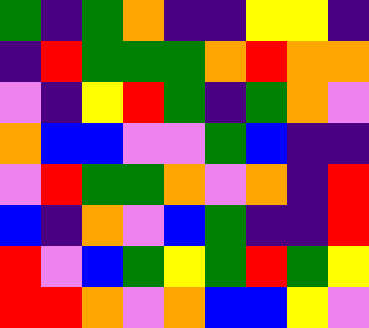[["green", "indigo", "green", "orange", "indigo", "indigo", "yellow", "yellow", "indigo"], ["indigo", "red", "green", "green", "green", "orange", "red", "orange", "orange"], ["violet", "indigo", "yellow", "red", "green", "indigo", "green", "orange", "violet"], ["orange", "blue", "blue", "violet", "violet", "green", "blue", "indigo", "indigo"], ["violet", "red", "green", "green", "orange", "violet", "orange", "indigo", "red"], ["blue", "indigo", "orange", "violet", "blue", "green", "indigo", "indigo", "red"], ["red", "violet", "blue", "green", "yellow", "green", "red", "green", "yellow"], ["red", "red", "orange", "violet", "orange", "blue", "blue", "yellow", "violet"]]